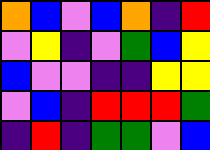[["orange", "blue", "violet", "blue", "orange", "indigo", "red"], ["violet", "yellow", "indigo", "violet", "green", "blue", "yellow"], ["blue", "violet", "violet", "indigo", "indigo", "yellow", "yellow"], ["violet", "blue", "indigo", "red", "red", "red", "green"], ["indigo", "red", "indigo", "green", "green", "violet", "blue"]]